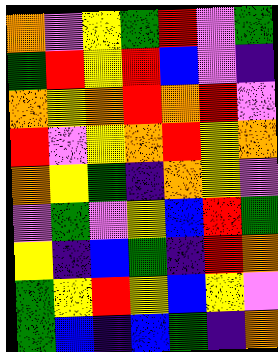[["orange", "violet", "yellow", "green", "red", "violet", "green"], ["green", "red", "yellow", "red", "blue", "violet", "indigo"], ["orange", "yellow", "orange", "red", "orange", "red", "violet"], ["red", "violet", "yellow", "orange", "red", "yellow", "orange"], ["orange", "yellow", "green", "indigo", "orange", "yellow", "violet"], ["violet", "green", "violet", "yellow", "blue", "red", "green"], ["yellow", "indigo", "blue", "green", "indigo", "red", "orange"], ["green", "yellow", "red", "yellow", "blue", "yellow", "violet"], ["green", "blue", "indigo", "blue", "green", "indigo", "orange"]]